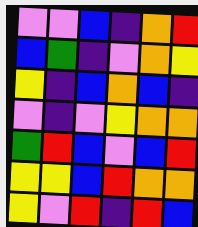[["violet", "violet", "blue", "indigo", "orange", "red"], ["blue", "green", "indigo", "violet", "orange", "yellow"], ["yellow", "indigo", "blue", "orange", "blue", "indigo"], ["violet", "indigo", "violet", "yellow", "orange", "orange"], ["green", "red", "blue", "violet", "blue", "red"], ["yellow", "yellow", "blue", "red", "orange", "orange"], ["yellow", "violet", "red", "indigo", "red", "blue"]]